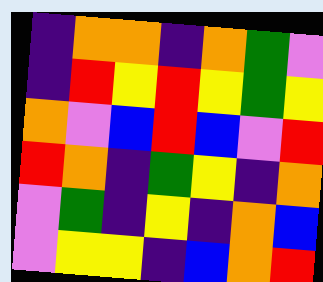[["indigo", "orange", "orange", "indigo", "orange", "green", "violet"], ["indigo", "red", "yellow", "red", "yellow", "green", "yellow"], ["orange", "violet", "blue", "red", "blue", "violet", "red"], ["red", "orange", "indigo", "green", "yellow", "indigo", "orange"], ["violet", "green", "indigo", "yellow", "indigo", "orange", "blue"], ["violet", "yellow", "yellow", "indigo", "blue", "orange", "red"]]